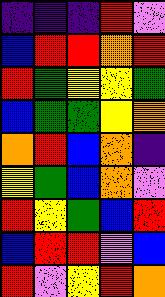[["indigo", "indigo", "indigo", "red", "violet"], ["blue", "red", "red", "orange", "red"], ["red", "green", "yellow", "yellow", "green"], ["blue", "green", "green", "yellow", "orange"], ["orange", "red", "blue", "orange", "indigo"], ["yellow", "green", "blue", "orange", "violet"], ["red", "yellow", "green", "blue", "red"], ["blue", "red", "red", "violet", "blue"], ["red", "violet", "yellow", "red", "orange"]]